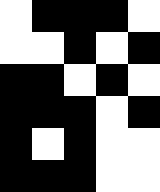[["white", "black", "black", "black", "white"], ["white", "white", "black", "white", "black"], ["black", "black", "white", "black", "white"], ["black", "black", "black", "white", "black"], ["black", "white", "black", "white", "white"], ["black", "black", "black", "white", "white"]]